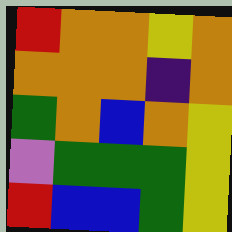[["red", "orange", "orange", "yellow", "orange"], ["orange", "orange", "orange", "indigo", "orange"], ["green", "orange", "blue", "orange", "yellow"], ["violet", "green", "green", "green", "yellow"], ["red", "blue", "blue", "green", "yellow"]]